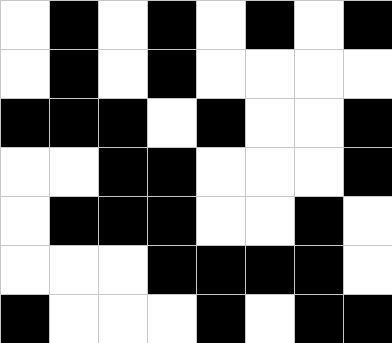[["white", "black", "white", "black", "white", "black", "white", "black"], ["white", "black", "white", "black", "white", "white", "white", "white"], ["black", "black", "black", "white", "black", "white", "white", "black"], ["white", "white", "black", "black", "white", "white", "white", "black"], ["white", "black", "black", "black", "white", "white", "black", "white"], ["white", "white", "white", "black", "black", "black", "black", "white"], ["black", "white", "white", "white", "black", "white", "black", "black"]]